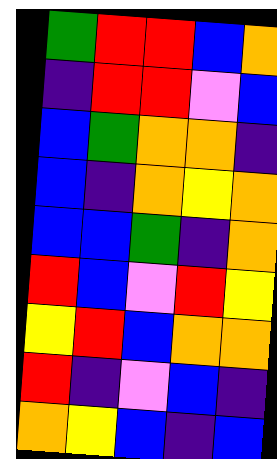[["green", "red", "red", "blue", "orange"], ["indigo", "red", "red", "violet", "blue"], ["blue", "green", "orange", "orange", "indigo"], ["blue", "indigo", "orange", "yellow", "orange"], ["blue", "blue", "green", "indigo", "orange"], ["red", "blue", "violet", "red", "yellow"], ["yellow", "red", "blue", "orange", "orange"], ["red", "indigo", "violet", "blue", "indigo"], ["orange", "yellow", "blue", "indigo", "blue"]]